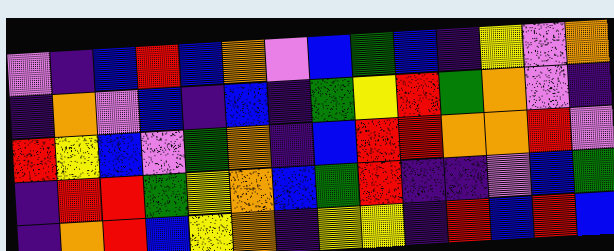[["violet", "indigo", "blue", "red", "blue", "orange", "violet", "blue", "green", "blue", "indigo", "yellow", "violet", "orange"], ["indigo", "orange", "violet", "blue", "indigo", "blue", "indigo", "green", "yellow", "red", "green", "orange", "violet", "indigo"], ["red", "yellow", "blue", "violet", "green", "orange", "indigo", "blue", "red", "red", "orange", "orange", "red", "violet"], ["indigo", "red", "red", "green", "yellow", "orange", "blue", "green", "red", "indigo", "indigo", "violet", "blue", "green"], ["indigo", "orange", "red", "blue", "yellow", "orange", "indigo", "yellow", "yellow", "indigo", "red", "blue", "red", "blue"]]